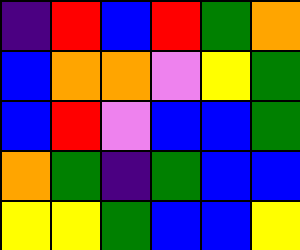[["indigo", "red", "blue", "red", "green", "orange"], ["blue", "orange", "orange", "violet", "yellow", "green"], ["blue", "red", "violet", "blue", "blue", "green"], ["orange", "green", "indigo", "green", "blue", "blue"], ["yellow", "yellow", "green", "blue", "blue", "yellow"]]